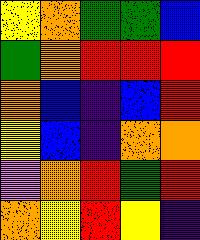[["yellow", "orange", "green", "green", "blue"], ["green", "orange", "red", "red", "red"], ["orange", "blue", "indigo", "blue", "red"], ["yellow", "blue", "indigo", "orange", "orange"], ["violet", "orange", "red", "green", "red"], ["orange", "yellow", "red", "yellow", "indigo"]]